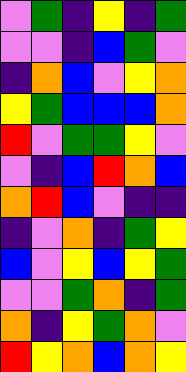[["violet", "green", "indigo", "yellow", "indigo", "green"], ["violet", "violet", "indigo", "blue", "green", "violet"], ["indigo", "orange", "blue", "violet", "yellow", "orange"], ["yellow", "green", "blue", "blue", "blue", "orange"], ["red", "violet", "green", "green", "yellow", "violet"], ["violet", "indigo", "blue", "red", "orange", "blue"], ["orange", "red", "blue", "violet", "indigo", "indigo"], ["indigo", "violet", "orange", "indigo", "green", "yellow"], ["blue", "violet", "yellow", "blue", "yellow", "green"], ["violet", "violet", "green", "orange", "indigo", "green"], ["orange", "indigo", "yellow", "green", "orange", "violet"], ["red", "yellow", "orange", "blue", "orange", "yellow"]]